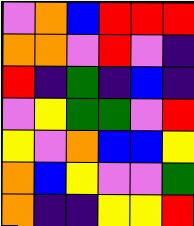[["violet", "orange", "blue", "red", "red", "red"], ["orange", "orange", "violet", "red", "violet", "indigo"], ["red", "indigo", "green", "indigo", "blue", "indigo"], ["violet", "yellow", "green", "green", "violet", "red"], ["yellow", "violet", "orange", "blue", "blue", "yellow"], ["orange", "blue", "yellow", "violet", "violet", "green"], ["orange", "indigo", "indigo", "yellow", "yellow", "red"]]